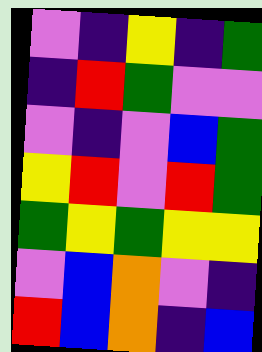[["violet", "indigo", "yellow", "indigo", "green"], ["indigo", "red", "green", "violet", "violet"], ["violet", "indigo", "violet", "blue", "green"], ["yellow", "red", "violet", "red", "green"], ["green", "yellow", "green", "yellow", "yellow"], ["violet", "blue", "orange", "violet", "indigo"], ["red", "blue", "orange", "indigo", "blue"]]